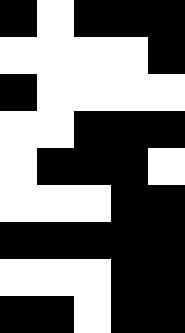[["black", "white", "black", "black", "black"], ["white", "white", "white", "white", "black"], ["black", "white", "white", "white", "white"], ["white", "white", "black", "black", "black"], ["white", "black", "black", "black", "white"], ["white", "white", "white", "black", "black"], ["black", "black", "black", "black", "black"], ["white", "white", "white", "black", "black"], ["black", "black", "white", "black", "black"]]